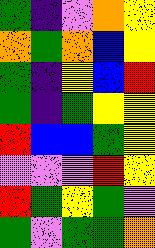[["green", "indigo", "violet", "orange", "yellow"], ["orange", "green", "orange", "blue", "yellow"], ["green", "indigo", "yellow", "blue", "red"], ["green", "indigo", "green", "yellow", "yellow"], ["red", "blue", "blue", "green", "yellow"], ["violet", "violet", "violet", "red", "yellow"], ["red", "green", "yellow", "green", "violet"], ["green", "violet", "green", "green", "orange"]]